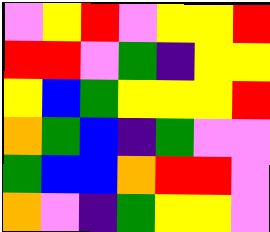[["violet", "yellow", "red", "violet", "yellow", "yellow", "red"], ["red", "red", "violet", "green", "indigo", "yellow", "yellow"], ["yellow", "blue", "green", "yellow", "yellow", "yellow", "red"], ["orange", "green", "blue", "indigo", "green", "violet", "violet"], ["green", "blue", "blue", "orange", "red", "red", "violet"], ["orange", "violet", "indigo", "green", "yellow", "yellow", "violet"]]